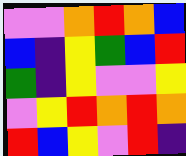[["violet", "violet", "orange", "red", "orange", "blue"], ["blue", "indigo", "yellow", "green", "blue", "red"], ["green", "indigo", "yellow", "violet", "violet", "yellow"], ["violet", "yellow", "red", "orange", "red", "orange"], ["red", "blue", "yellow", "violet", "red", "indigo"]]